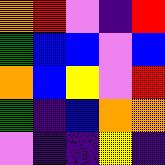[["orange", "red", "violet", "indigo", "red"], ["green", "blue", "blue", "violet", "blue"], ["orange", "blue", "yellow", "violet", "red"], ["green", "indigo", "blue", "orange", "orange"], ["violet", "indigo", "indigo", "yellow", "indigo"]]